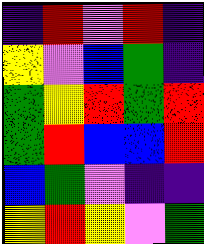[["indigo", "red", "violet", "red", "indigo"], ["yellow", "violet", "blue", "green", "indigo"], ["green", "yellow", "red", "green", "red"], ["green", "red", "blue", "blue", "red"], ["blue", "green", "violet", "indigo", "indigo"], ["yellow", "red", "yellow", "violet", "green"]]